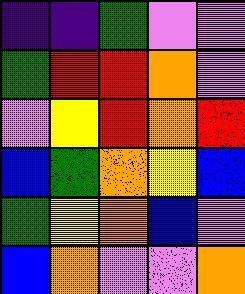[["indigo", "indigo", "green", "violet", "violet"], ["green", "red", "red", "orange", "violet"], ["violet", "yellow", "red", "orange", "red"], ["blue", "green", "orange", "yellow", "blue"], ["green", "yellow", "orange", "blue", "violet"], ["blue", "orange", "violet", "violet", "orange"]]